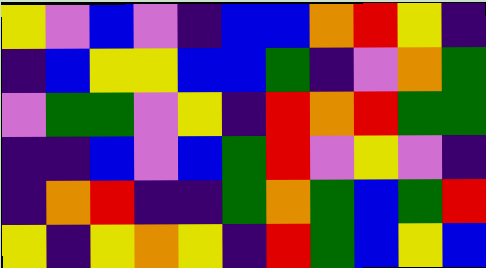[["yellow", "violet", "blue", "violet", "indigo", "blue", "blue", "orange", "red", "yellow", "indigo"], ["indigo", "blue", "yellow", "yellow", "blue", "blue", "green", "indigo", "violet", "orange", "green"], ["violet", "green", "green", "violet", "yellow", "indigo", "red", "orange", "red", "green", "green"], ["indigo", "indigo", "blue", "violet", "blue", "green", "red", "violet", "yellow", "violet", "indigo"], ["indigo", "orange", "red", "indigo", "indigo", "green", "orange", "green", "blue", "green", "red"], ["yellow", "indigo", "yellow", "orange", "yellow", "indigo", "red", "green", "blue", "yellow", "blue"]]